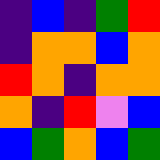[["indigo", "blue", "indigo", "green", "red"], ["indigo", "orange", "orange", "blue", "orange"], ["red", "orange", "indigo", "orange", "orange"], ["orange", "indigo", "red", "violet", "blue"], ["blue", "green", "orange", "blue", "green"]]